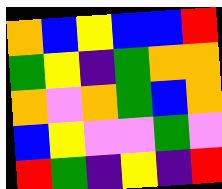[["orange", "blue", "yellow", "blue", "blue", "red"], ["green", "yellow", "indigo", "green", "orange", "orange"], ["orange", "violet", "orange", "green", "blue", "orange"], ["blue", "yellow", "violet", "violet", "green", "violet"], ["red", "green", "indigo", "yellow", "indigo", "red"]]